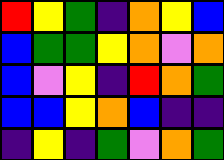[["red", "yellow", "green", "indigo", "orange", "yellow", "blue"], ["blue", "green", "green", "yellow", "orange", "violet", "orange"], ["blue", "violet", "yellow", "indigo", "red", "orange", "green"], ["blue", "blue", "yellow", "orange", "blue", "indigo", "indigo"], ["indigo", "yellow", "indigo", "green", "violet", "orange", "green"]]